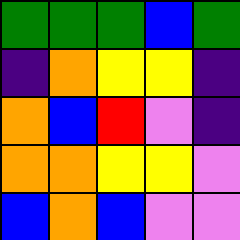[["green", "green", "green", "blue", "green"], ["indigo", "orange", "yellow", "yellow", "indigo"], ["orange", "blue", "red", "violet", "indigo"], ["orange", "orange", "yellow", "yellow", "violet"], ["blue", "orange", "blue", "violet", "violet"]]